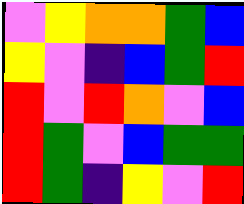[["violet", "yellow", "orange", "orange", "green", "blue"], ["yellow", "violet", "indigo", "blue", "green", "red"], ["red", "violet", "red", "orange", "violet", "blue"], ["red", "green", "violet", "blue", "green", "green"], ["red", "green", "indigo", "yellow", "violet", "red"]]